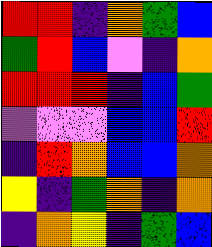[["red", "red", "indigo", "orange", "green", "blue"], ["green", "red", "blue", "violet", "indigo", "orange"], ["red", "red", "red", "indigo", "blue", "green"], ["violet", "violet", "violet", "blue", "blue", "red"], ["indigo", "red", "orange", "blue", "blue", "orange"], ["yellow", "indigo", "green", "orange", "indigo", "orange"], ["indigo", "orange", "yellow", "indigo", "green", "blue"]]